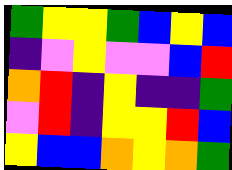[["green", "yellow", "yellow", "green", "blue", "yellow", "blue"], ["indigo", "violet", "yellow", "violet", "violet", "blue", "red"], ["orange", "red", "indigo", "yellow", "indigo", "indigo", "green"], ["violet", "red", "indigo", "yellow", "yellow", "red", "blue"], ["yellow", "blue", "blue", "orange", "yellow", "orange", "green"]]